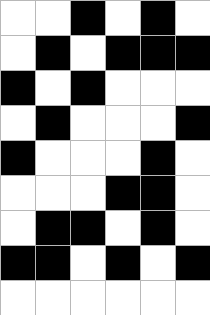[["white", "white", "black", "white", "black", "white"], ["white", "black", "white", "black", "black", "black"], ["black", "white", "black", "white", "white", "white"], ["white", "black", "white", "white", "white", "black"], ["black", "white", "white", "white", "black", "white"], ["white", "white", "white", "black", "black", "white"], ["white", "black", "black", "white", "black", "white"], ["black", "black", "white", "black", "white", "black"], ["white", "white", "white", "white", "white", "white"]]